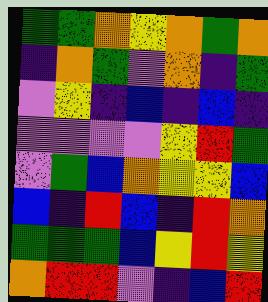[["green", "green", "orange", "yellow", "orange", "green", "orange"], ["indigo", "orange", "green", "violet", "orange", "indigo", "green"], ["violet", "yellow", "indigo", "blue", "indigo", "blue", "indigo"], ["violet", "violet", "violet", "violet", "yellow", "red", "green"], ["violet", "green", "blue", "orange", "yellow", "yellow", "blue"], ["blue", "indigo", "red", "blue", "indigo", "red", "orange"], ["green", "green", "green", "blue", "yellow", "red", "yellow"], ["orange", "red", "red", "violet", "indigo", "blue", "red"]]